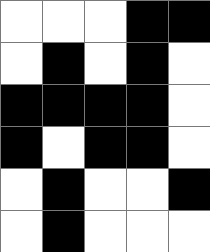[["white", "white", "white", "black", "black"], ["white", "black", "white", "black", "white"], ["black", "black", "black", "black", "white"], ["black", "white", "black", "black", "white"], ["white", "black", "white", "white", "black"], ["white", "black", "white", "white", "white"]]